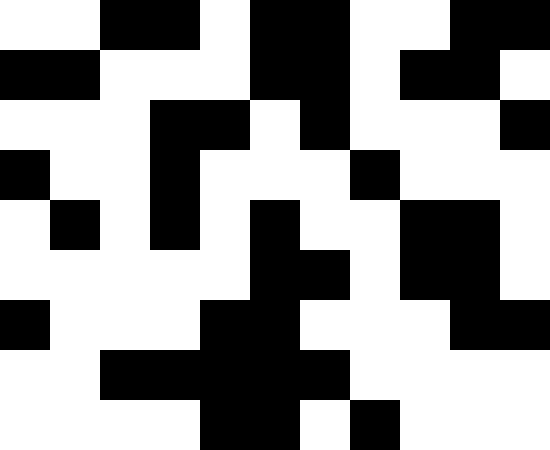[["white", "white", "black", "black", "white", "black", "black", "white", "white", "black", "black"], ["black", "black", "white", "white", "white", "black", "black", "white", "black", "black", "white"], ["white", "white", "white", "black", "black", "white", "black", "white", "white", "white", "black"], ["black", "white", "white", "black", "white", "white", "white", "black", "white", "white", "white"], ["white", "black", "white", "black", "white", "black", "white", "white", "black", "black", "white"], ["white", "white", "white", "white", "white", "black", "black", "white", "black", "black", "white"], ["black", "white", "white", "white", "black", "black", "white", "white", "white", "black", "black"], ["white", "white", "black", "black", "black", "black", "black", "white", "white", "white", "white"], ["white", "white", "white", "white", "black", "black", "white", "black", "white", "white", "white"]]